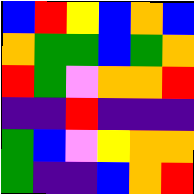[["blue", "red", "yellow", "blue", "orange", "blue"], ["orange", "green", "green", "blue", "green", "orange"], ["red", "green", "violet", "orange", "orange", "red"], ["indigo", "indigo", "red", "indigo", "indigo", "indigo"], ["green", "blue", "violet", "yellow", "orange", "orange"], ["green", "indigo", "indigo", "blue", "orange", "red"]]